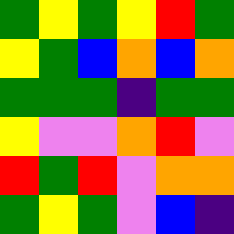[["green", "yellow", "green", "yellow", "red", "green"], ["yellow", "green", "blue", "orange", "blue", "orange"], ["green", "green", "green", "indigo", "green", "green"], ["yellow", "violet", "violet", "orange", "red", "violet"], ["red", "green", "red", "violet", "orange", "orange"], ["green", "yellow", "green", "violet", "blue", "indigo"]]